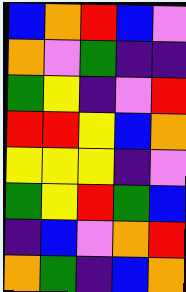[["blue", "orange", "red", "blue", "violet"], ["orange", "violet", "green", "indigo", "indigo"], ["green", "yellow", "indigo", "violet", "red"], ["red", "red", "yellow", "blue", "orange"], ["yellow", "yellow", "yellow", "indigo", "violet"], ["green", "yellow", "red", "green", "blue"], ["indigo", "blue", "violet", "orange", "red"], ["orange", "green", "indigo", "blue", "orange"]]